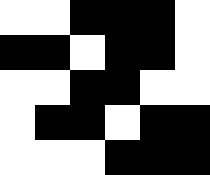[["white", "white", "black", "black", "black", "white"], ["black", "black", "white", "black", "black", "white"], ["white", "white", "black", "black", "white", "white"], ["white", "black", "black", "white", "black", "black"], ["white", "white", "white", "black", "black", "black"]]